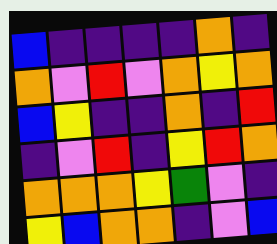[["blue", "indigo", "indigo", "indigo", "indigo", "orange", "indigo"], ["orange", "violet", "red", "violet", "orange", "yellow", "orange"], ["blue", "yellow", "indigo", "indigo", "orange", "indigo", "red"], ["indigo", "violet", "red", "indigo", "yellow", "red", "orange"], ["orange", "orange", "orange", "yellow", "green", "violet", "indigo"], ["yellow", "blue", "orange", "orange", "indigo", "violet", "blue"]]